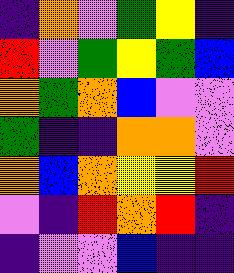[["indigo", "orange", "violet", "green", "yellow", "indigo"], ["red", "violet", "green", "yellow", "green", "blue"], ["orange", "green", "orange", "blue", "violet", "violet"], ["green", "indigo", "indigo", "orange", "orange", "violet"], ["orange", "blue", "orange", "yellow", "yellow", "red"], ["violet", "indigo", "red", "orange", "red", "indigo"], ["indigo", "violet", "violet", "blue", "indigo", "indigo"]]